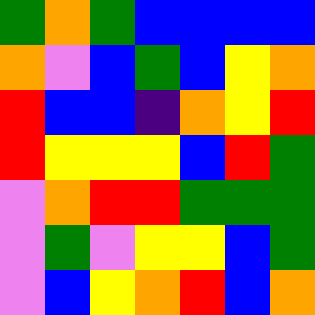[["green", "orange", "green", "blue", "blue", "blue", "blue"], ["orange", "violet", "blue", "green", "blue", "yellow", "orange"], ["red", "blue", "blue", "indigo", "orange", "yellow", "red"], ["red", "yellow", "yellow", "yellow", "blue", "red", "green"], ["violet", "orange", "red", "red", "green", "green", "green"], ["violet", "green", "violet", "yellow", "yellow", "blue", "green"], ["violet", "blue", "yellow", "orange", "red", "blue", "orange"]]